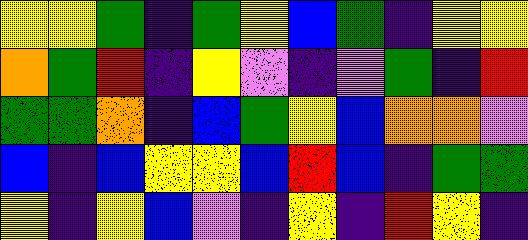[["yellow", "yellow", "green", "indigo", "green", "yellow", "blue", "green", "indigo", "yellow", "yellow"], ["orange", "green", "red", "indigo", "yellow", "violet", "indigo", "violet", "green", "indigo", "red"], ["green", "green", "orange", "indigo", "blue", "green", "yellow", "blue", "orange", "orange", "violet"], ["blue", "indigo", "blue", "yellow", "yellow", "blue", "red", "blue", "indigo", "green", "green"], ["yellow", "indigo", "yellow", "blue", "violet", "indigo", "yellow", "indigo", "red", "yellow", "indigo"]]